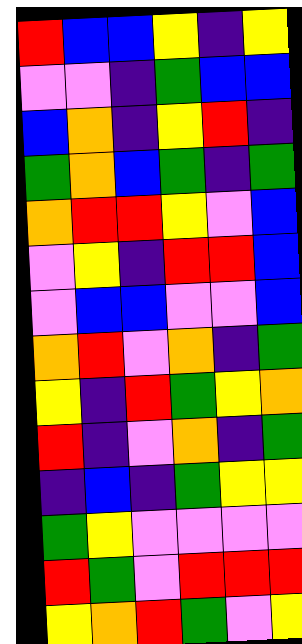[["red", "blue", "blue", "yellow", "indigo", "yellow"], ["violet", "violet", "indigo", "green", "blue", "blue"], ["blue", "orange", "indigo", "yellow", "red", "indigo"], ["green", "orange", "blue", "green", "indigo", "green"], ["orange", "red", "red", "yellow", "violet", "blue"], ["violet", "yellow", "indigo", "red", "red", "blue"], ["violet", "blue", "blue", "violet", "violet", "blue"], ["orange", "red", "violet", "orange", "indigo", "green"], ["yellow", "indigo", "red", "green", "yellow", "orange"], ["red", "indigo", "violet", "orange", "indigo", "green"], ["indigo", "blue", "indigo", "green", "yellow", "yellow"], ["green", "yellow", "violet", "violet", "violet", "violet"], ["red", "green", "violet", "red", "red", "red"], ["yellow", "orange", "red", "green", "violet", "yellow"]]